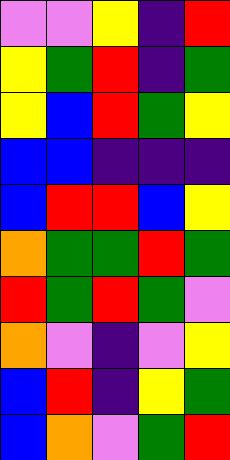[["violet", "violet", "yellow", "indigo", "red"], ["yellow", "green", "red", "indigo", "green"], ["yellow", "blue", "red", "green", "yellow"], ["blue", "blue", "indigo", "indigo", "indigo"], ["blue", "red", "red", "blue", "yellow"], ["orange", "green", "green", "red", "green"], ["red", "green", "red", "green", "violet"], ["orange", "violet", "indigo", "violet", "yellow"], ["blue", "red", "indigo", "yellow", "green"], ["blue", "orange", "violet", "green", "red"]]